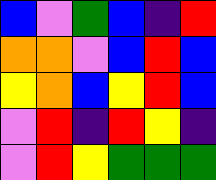[["blue", "violet", "green", "blue", "indigo", "red"], ["orange", "orange", "violet", "blue", "red", "blue"], ["yellow", "orange", "blue", "yellow", "red", "blue"], ["violet", "red", "indigo", "red", "yellow", "indigo"], ["violet", "red", "yellow", "green", "green", "green"]]